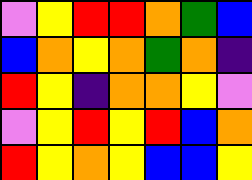[["violet", "yellow", "red", "red", "orange", "green", "blue"], ["blue", "orange", "yellow", "orange", "green", "orange", "indigo"], ["red", "yellow", "indigo", "orange", "orange", "yellow", "violet"], ["violet", "yellow", "red", "yellow", "red", "blue", "orange"], ["red", "yellow", "orange", "yellow", "blue", "blue", "yellow"]]